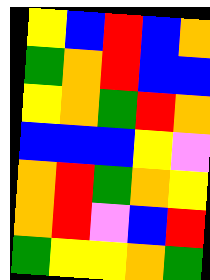[["yellow", "blue", "red", "blue", "orange"], ["green", "orange", "red", "blue", "blue"], ["yellow", "orange", "green", "red", "orange"], ["blue", "blue", "blue", "yellow", "violet"], ["orange", "red", "green", "orange", "yellow"], ["orange", "red", "violet", "blue", "red"], ["green", "yellow", "yellow", "orange", "green"]]